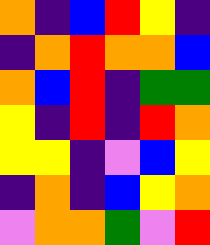[["orange", "indigo", "blue", "red", "yellow", "indigo"], ["indigo", "orange", "red", "orange", "orange", "blue"], ["orange", "blue", "red", "indigo", "green", "green"], ["yellow", "indigo", "red", "indigo", "red", "orange"], ["yellow", "yellow", "indigo", "violet", "blue", "yellow"], ["indigo", "orange", "indigo", "blue", "yellow", "orange"], ["violet", "orange", "orange", "green", "violet", "red"]]